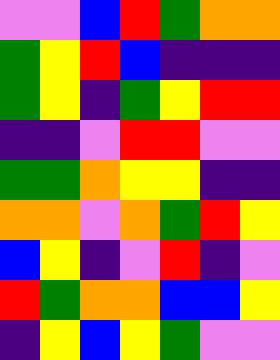[["violet", "violet", "blue", "red", "green", "orange", "orange"], ["green", "yellow", "red", "blue", "indigo", "indigo", "indigo"], ["green", "yellow", "indigo", "green", "yellow", "red", "red"], ["indigo", "indigo", "violet", "red", "red", "violet", "violet"], ["green", "green", "orange", "yellow", "yellow", "indigo", "indigo"], ["orange", "orange", "violet", "orange", "green", "red", "yellow"], ["blue", "yellow", "indigo", "violet", "red", "indigo", "violet"], ["red", "green", "orange", "orange", "blue", "blue", "yellow"], ["indigo", "yellow", "blue", "yellow", "green", "violet", "violet"]]